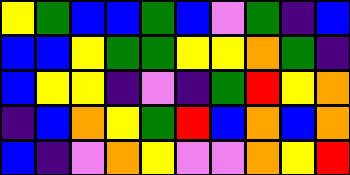[["yellow", "green", "blue", "blue", "green", "blue", "violet", "green", "indigo", "blue"], ["blue", "blue", "yellow", "green", "green", "yellow", "yellow", "orange", "green", "indigo"], ["blue", "yellow", "yellow", "indigo", "violet", "indigo", "green", "red", "yellow", "orange"], ["indigo", "blue", "orange", "yellow", "green", "red", "blue", "orange", "blue", "orange"], ["blue", "indigo", "violet", "orange", "yellow", "violet", "violet", "orange", "yellow", "red"]]